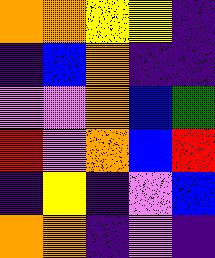[["orange", "orange", "yellow", "yellow", "indigo"], ["indigo", "blue", "orange", "indigo", "indigo"], ["violet", "violet", "orange", "blue", "green"], ["red", "violet", "orange", "blue", "red"], ["indigo", "yellow", "indigo", "violet", "blue"], ["orange", "orange", "indigo", "violet", "indigo"]]